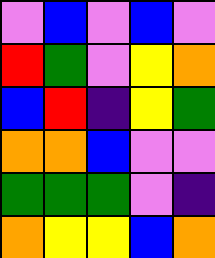[["violet", "blue", "violet", "blue", "violet"], ["red", "green", "violet", "yellow", "orange"], ["blue", "red", "indigo", "yellow", "green"], ["orange", "orange", "blue", "violet", "violet"], ["green", "green", "green", "violet", "indigo"], ["orange", "yellow", "yellow", "blue", "orange"]]